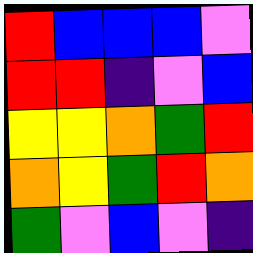[["red", "blue", "blue", "blue", "violet"], ["red", "red", "indigo", "violet", "blue"], ["yellow", "yellow", "orange", "green", "red"], ["orange", "yellow", "green", "red", "orange"], ["green", "violet", "blue", "violet", "indigo"]]